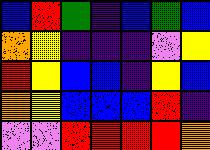[["blue", "red", "green", "indigo", "blue", "green", "blue"], ["orange", "yellow", "indigo", "indigo", "indigo", "violet", "yellow"], ["red", "yellow", "blue", "blue", "indigo", "yellow", "blue"], ["orange", "yellow", "blue", "blue", "blue", "red", "indigo"], ["violet", "violet", "red", "red", "red", "red", "orange"]]